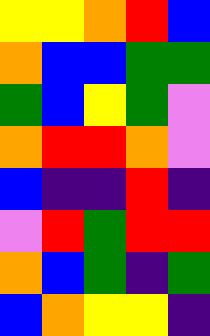[["yellow", "yellow", "orange", "red", "blue"], ["orange", "blue", "blue", "green", "green"], ["green", "blue", "yellow", "green", "violet"], ["orange", "red", "red", "orange", "violet"], ["blue", "indigo", "indigo", "red", "indigo"], ["violet", "red", "green", "red", "red"], ["orange", "blue", "green", "indigo", "green"], ["blue", "orange", "yellow", "yellow", "indigo"]]